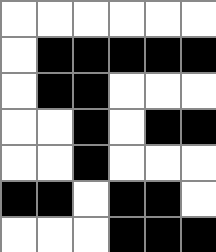[["white", "white", "white", "white", "white", "white"], ["white", "black", "black", "black", "black", "black"], ["white", "black", "black", "white", "white", "white"], ["white", "white", "black", "white", "black", "black"], ["white", "white", "black", "white", "white", "white"], ["black", "black", "white", "black", "black", "white"], ["white", "white", "white", "black", "black", "black"]]